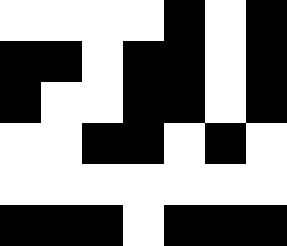[["white", "white", "white", "white", "black", "white", "black"], ["black", "black", "white", "black", "black", "white", "black"], ["black", "white", "white", "black", "black", "white", "black"], ["white", "white", "black", "black", "white", "black", "white"], ["white", "white", "white", "white", "white", "white", "white"], ["black", "black", "black", "white", "black", "black", "black"]]